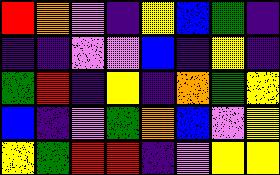[["red", "orange", "violet", "indigo", "yellow", "blue", "green", "indigo"], ["indigo", "indigo", "violet", "violet", "blue", "indigo", "yellow", "indigo"], ["green", "red", "indigo", "yellow", "indigo", "orange", "green", "yellow"], ["blue", "indigo", "violet", "green", "orange", "blue", "violet", "yellow"], ["yellow", "green", "red", "red", "indigo", "violet", "yellow", "yellow"]]